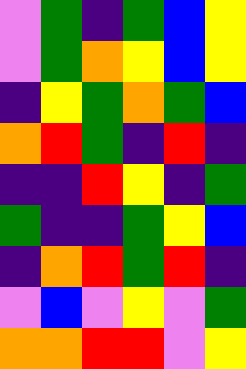[["violet", "green", "indigo", "green", "blue", "yellow"], ["violet", "green", "orange", "yellow", "blue", "yellow"], ["indigo", "yellow", "green", "orange", "green", "blue"], ["orange", "red", "green", "indigo", "red", "indigo"], ["indigo", "indigo", "red", "yellow", "indigo", "green"], ["green", "indigo", "indigo", "green", "yellow", "blue"], ["indigo", "orange", "red", "green", "red", "indigo"], ["violet", "blue", "violet", "yellow", "violet", "green"], ["orange", "orange", "red", "red", "violet", "yellow"]]